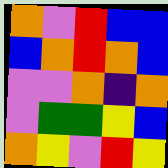[["orange", "violet", "red", "blue", "blue"], ["blue", "orange", "red", "orange", "blue"], ["violet", "violet", "orange", "indigo", "orange"], ["violet", "green", "green", "yellow", "blue"], ["orange", "yellow", "violet", "red", "yellow"]]